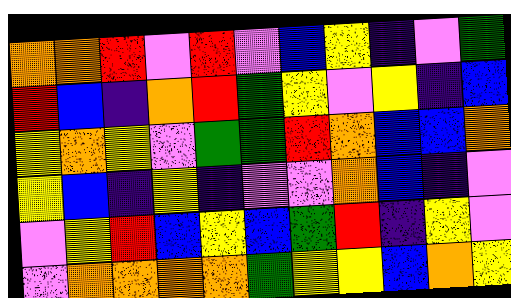[["orange", "orange", "red", "violet", "red", "violet", "blue", "yellow", "indigo", "violet", "green"], ["red", "blue", "indigo", "orange", "red", "green", "yellow", "violet", "yellow", "indigo", "blue"], ["yellow", "orange", "yellow", "violet", "green", "green", "red", "orange", "blue", "blue", "orange"], ["yellow", "blue", "indigo", "yellow", "indigo", "violet", "violet", "orange", "blue", "indigo", "violet"], ["violet", "yellow", "red", "blue", "yellow", "blue", "green", "red", "indigo", "yellow", "violet"], ["violet", "orange", "orange", "orange", "orange", "green", "yellow", "yellow", "blue", "orange", "yellow"]]